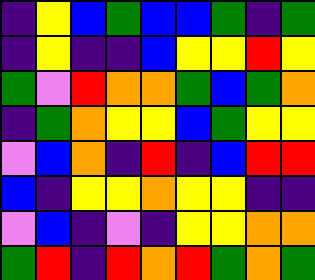[["indigo", "yellow", "blue", "green", "blue", "blue", "green", "indigo", "green"], ["indigo", "yellow", "indigo", "indigo", "blue", "yellow", "yellow", "red", "yellow"], ["green", "violet", "red", "orange", "orange", "green", "blue", "green", "orange"], ["indigo", "green", "orange", "yellow", "yellow", "blue", "green", "yellow", "yellow"], ["violet", "blue", "orange", "indigo", "red", "indigo", "blue", "red", "red"], ["blue", "indigo", "yellow", "yellow", "orange", "yellow", "yellow", "indigo", "indigo"], ["violet", "blue", "indigo", "violet", "indigo", "yellow", "yellow", "orange", "orange"], ["green", "red", "indigo", "red", "orange", "red", "green", "orange", "green"]]